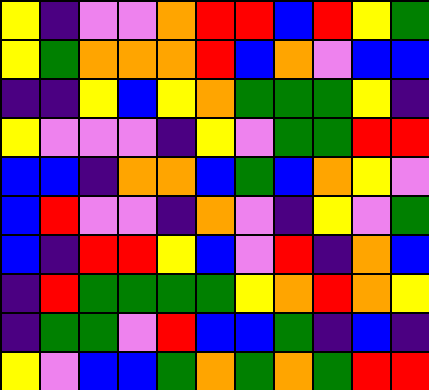[["yellow", "indigo", "violet", "violet", "orange", "red", "red", "blue", "red", "yellow", "green"], ["yellow", "green", "orange", "orange", "orange", "red", "blue", "orange", "violet", "blue", "blue"], ["indigo", "indigo", "yellow", "blue", "yellow", "orange", "green", "green", "green", "yellow", "indigo"], ["yellow", "violet", "violet", "violet", "indigo", "yellow", "violet", "green", "green", "red", "red"], ["blue", "blue", "indigo", "orange", "orange", "blue", "green", "blue", "orange", "yellow", "violet"], ["blue", "red", "violet", "violet", "indigo", "orange", "violet", "indigo", "yellow", "violet", "green"], ["blue", "indigo", "red", "red", "yellow", "blue", "violet", "red", "indigo", "orange", "blue"], ["indigo", "red", "green", "green", "green", "green", "yellow", "orange", "red", "orange", "yellow"], ["indigo", "green", "green", "violet", "red", "blue", "blue", "green", "indigo", "blue", "indigo"], ["yellow", "violet", "blue", "blue", "green", "orange", "green", "orange", "green", "red", "red"]]